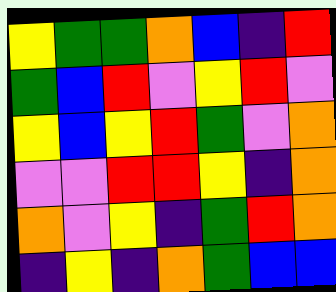[["yellow", "green", "green", "orange", "blue", "indigo", "red"], ["green", "blue", "red", "violet", "yellow", "red", "violet"], ["yellow", "blue", "yellow", "red", "green", "violet", "orange"], ["violet", "violet", "red", "red", "yellow", "indigo", "orange"], ["orange", "violet", "yellow", "indigo", "green", "red", "orange"], ["indigo", "yellow", "indigo", "orange", "green", "blue", "blue"]]